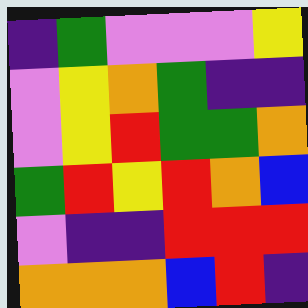[["indigo", "green", "violet", "violet", "violet", "yellow"], ["violet", "yellow", "orange", "green", "indigo", "indigo"], ["violet", "yellow", "red", "green", "green", "orange"], ["green", "red", "yellow", "red", "orange", "blue"], ["violet", "indigo", "indigo", "red", "red", "red"], ["orange", "orange", "orange", "blue", "red", "indigo"]]